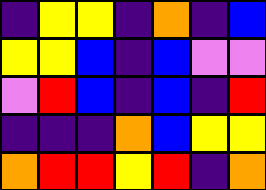[["indigo", "yellow", "yellow", "indigo", "orange", "indigo", "blue"], ["yellow", "yellow", "blue", "indigo", "blue", "violet", "violet"], ["violet", "red", "blue", "indigo", "blue", "indigo", "red"], ["indigo", "indigo", "indigo", "orange", "blue", "yellow", "yellow"], ["orange", "red", "red", "yellow", "red", "indigo", "orange"]]